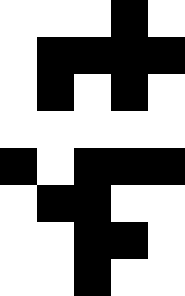[["white", "white", "white", "black", "white"], ["white", "black", "black", "black", "black"], ["white", "black", "white", "black", "white"], ["white", "white", "white", "white", "white"], ["black", "white", "black", "black", "black"], ["white", "black", "black", "white", "white"], ["white", "white", "black", "black", "white"], ["white", "white", "black", "white", "white"]]